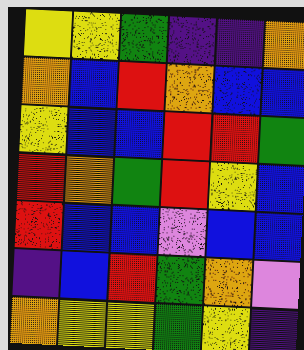[["yellow", "yellow", "green", "indigo", "indigo", "orange"], ["orange", "blue", "red", "orange", "blue", "blue"], ["yellow", "blue", "blue", "red", "red", "green"], ["red", "orange", "green", "red", "yellow", "blue"], ["red", "blue", "blue", "violet", "blue", "blue"], ["indigo", "blue", "red", "green", "orange", "violet"], ["orange", "yellow", "yellow", "green", "yellow", "indigo"]]